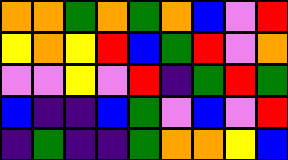[["orange", "orange", "green", "orange", "green", "orange", "blue", "violet", "red"], ["yellow", "orange", "yellow", "red", "blue", "green", "red", "violet", "orange"], ["violet", "violet", "yellow", "violet", "red", "indigo", "green", "red", "green"], ["blue", "indigo", "indigo", "blue", "green", "violet", "blue", "violet", "red"], ["indigo", "green", "indigo", "indigo", "green", "orange", "orange", "yellow", "blue"]]